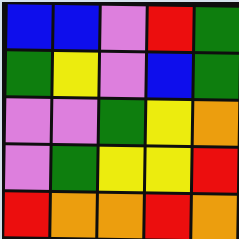[["blue", "blue", "violet", "red", "green"], ["green", "yellow", "violet", "blue", "green"], ["violet", "violet", "green", "yellow", "orange"], ["violet", "green", "yellow", "yellow", "red"], ["red", "orange", "orange", "red", "orange"]]